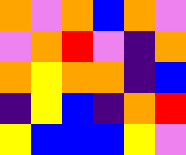[["orange", "violet", "orange", "blue", "orange", "violet"], ["violet", "orange", "red", "violet", "indigo", "orange"], ["orange", "yellow", "orange", "orange", "indigo", "blue"], ["indigo", "yellow", "blue", "indigo", "orange", "red"], ["yellow", "blue", "blue", "blue", "yellow", "violet"]]